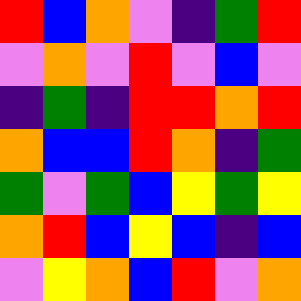[["red", "blue", "orange", "violet", "indigo", "green", "red"], ["violet", "orange", "violet", "red", "violet", "blue", "violet"], ["indigo", "green", "indigo", "red", "red", "orange", "red"], ["orange", "blue", "blue", "red", "orange", "indigo", "green"], ["green", "violet", "green", "blue", "yellow", "green", "yellow"], ["orange", "red", "blue", "yellow", "blue", "indigo", "blue"], ["violet", "yellow", "orange", "blue", "red", "violet", "orange"]]